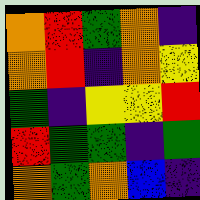[["orange", "red", "green", "orange", "indigo"], ["orange", "red", "indigo", "orange", "yellow"], ["green", "indigo", "yellow", "yellow", "red"], ["red", "green", "green", "indigo", "green"], ["orange", "green", "orange", "blue", "indigo"]]